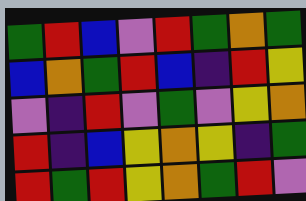[["green", "red", "blue", "violet", "red", "green", "orange", "green"], ["blue", "orange", "green", "red", "blue", "indigo", "red", "yellow"], ["violet", "indigo", "red", "violet", "green", "violet", "yellow", "orange"], ["red", "indigo", "blue", "yellow", "orange", "yellow", "indigo", "green"], ["red", "green", "red", "yellow", "orange", "green", "red", "violet"]]